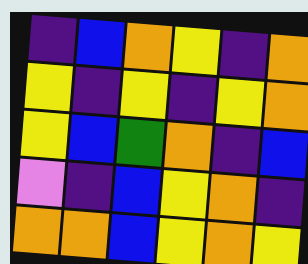[["indigo", "blue", "orange", "yellow", "indigo", "orange"], ["yellow", "indigo", "yellow", "indigo", "yellow", "orange"], ["yellow", "blue", "green", "orange", "indigo", "blue"], ["violet", "indigo", "blue", "yellow", "orange", "indigo"], ["orange", "orange", "blue", "yellow", "orange", "yellow"]]